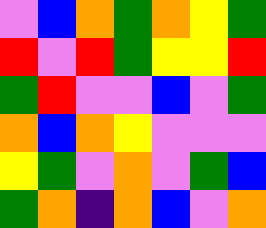[["violet", "blue", "orange", "green", "orange", "yellow", "green"], ["red", "violet", "red", "green", "yellow", "yellow", "red"], ["green", "red", "violet", "violet", "blue", "violet", "green"], ["orange", "blue", "orange", "yellow", "violet", "violet", "violet"], ["yellow", "green", "violet", "orange", "violet", "green", "blue"], ["green", "orange", "indigo", "orange", "blue", "violet", "orange"]]